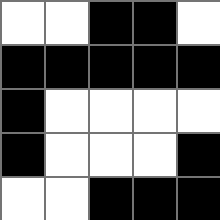[["white", "white", "black", "black", "white"], ["black", "black", "black", "black", "black"], ["black", "white", "white", "white", "white"], ["black", "white", "white", "white", "black"], ["white", "white", "black", "black", "black"]]